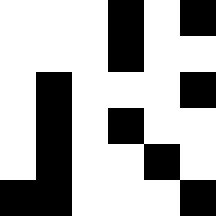[["white", "white", "white", "black", "white", "black"], ["white", "white", "white", "black", "white", "white"], ["white", "black", "white", "white", "white", "black"], ["white", "black", "white", "black", "white", "white"], ["white", "black", "white", "white", "black", "white"], ["black", "black", "white", "white", "white", "black"]]